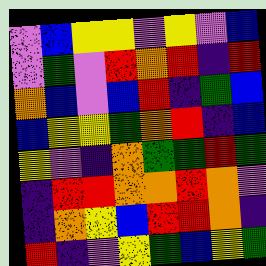[["violet", "blue", "yellow", "yellow", "violet", "yellow", "violet", "blue"], ["violet", "green", "violet", "red", "orange", "red", "indigo", "red"], ["orange", "blue", "violet", "blue", "red", "indigo", "green", "blue"], ["blue", "yellow", "yellow", "green", "orange", "red", "indigo", "blue"], ["yellow", "violet", "indigo", "orange", "green", "green", "red", "green"], ["indigo", "red", "red", "orange", "orange", "red", "orange", "violet"], ["indigo", "orange", "yellow", "blue", "red", "red", "orange", "indigo"], ["red", "indigo", "violet", "yellow", "green", "blue", "yellow", "green"]]